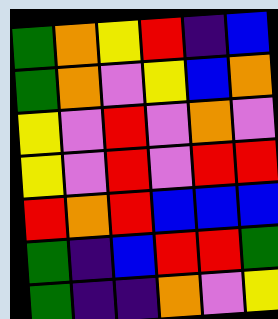[["green", "orange", "yellow", "red", "indigo", "blue"], ["green", "orange", "violet", "yellow", "blue", "orange"], ["yellow", "violet", "red", "violet", "orange", "violet"], ["yellow", "violet", "red", "violet", "red", "red"], ["red", "orange", "red", "blue", "blue", "blue"], ["green", "indigo", "blue", "red", "red", "green"], ["green", "indigo", "indigo", "orange", "violet", "yellow"]]